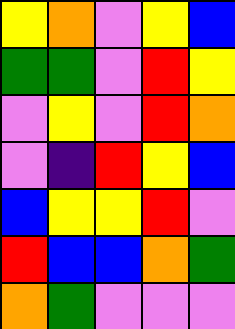[["yellow", "orange", "violet", "yellow", "blue"], ["green", "green", "violet", "red", "yellow"], ["violet", "yellow", "violet", "red", "orange"], ["violet", "indigo", "red", "yellow", "blue"], ["blue", "yellow", "yellow", "red", "violet"], ["red", "blue", "blue", "orange", "green"], ["orange", "green", "violet", "violet", "violet"]]